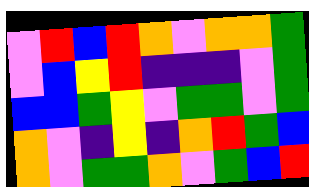[["violet", "red", "blue", "red", "orange", "violet", "orange", "orange", "green"], ["violet", "blue", "yellow", "red", "indigo", "indigo", "indigo", "violet", "green"], ["blue", "blue", "green", "yellow", "violet", "green", "green", "violet", "green"], ["orange", "violet", "indigo", "yellow", "indigo", "orange", "red", "green", "blue"], ["orange", "violet", "green", "green", "orange", "violet", "green", "blue", "red"]]